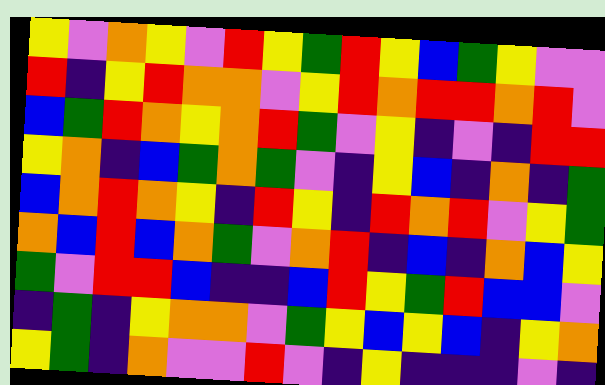[["yellow", "violet", "orange", "yellow", "violet", "red", "yellow", "green", "red", "yellow", "blue", "green", "yellow", "violet", "violet"], ["red", "indigo", "yellow", "red", "orange", "orange", "violet", "yellow", "red", "orange", "red", "red", "orange", "red", "violet"], ["blue", "green", "red", "orange", "yellow", "orange", "red", "green", "violet", "yellow", "indigo", "violet", "indigo", "red", "red"], ["yellow", "orange", "indigo", "blue", "green", "orange", "green", "violet", "indigo", "yellow", "blue", "indigo", "orange", "indigo", "green"], ["blue", "orange", "red", "orange", "yellow", "indigo", "red", "yellow", "indigo", "red", "orange", "red", "violet", "yellow", "green"], ["orange", "blue", "red", "blue", "orange", "green", "violet", "orange", "red", "indigo", "blue", "indigo", "orange", "blue", "yellow"], ["green", "violet", "red", "red", "blue", "indigo", "indigo", "blue", "red", "yellow", "green", "red", "blue", "blue", "violet"], ["indigo", "green", "indigo", "yellow", "orange", "orange", "violet", "green", "yellow", "blue", "yellow", "blue", "indigo", "yellow", "orange"], ["yellow", "green", "indigo", "orange", "violet", "violet", "red", "violet", "indigo", "yellow", "indigo", "indigo", "indigo", "violet", "indigo"]]